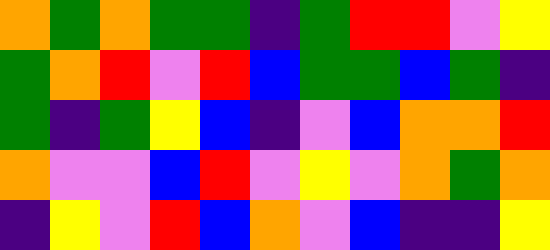[["orange", "green", "orange", "green", "green", "indigo", "green", "red", "red", "violet", "yellow"], ["green", "orange", "red", "violet", "red", "blue", "green", "green", "blue", "green", "indigo"], ["green", "indigo", "green", "yellow", "blue", "indigo", "violet", "blue", "orange", "orange", "red"], ["orange", "violet", "violet", "blue", "red", "violet", "yellow", "violet", "orange", "green", "orange"], ["indigo", "yellow", "violet", "red", "blue", "orange", "violet", "blue", "indigo", "indigo", "yellow"]]